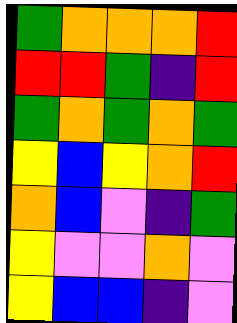[["green", "orange", "orange", "orange", "red"], ["red", "red", "green", "indigo", "red"], ["green", "orange", "green", "orange", "green"], ["yellow", "blue", "yellow", "orange", "red"], ["orange", "blue", "violet", "indigo", "green"], ["yellow", "violet", "violet", "orange", "violet"], ["yellow", "blue", "blue", "indigo", "violet"]]